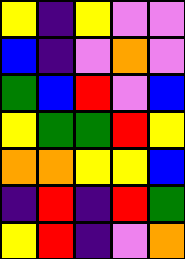[["yellow", "indigo", "yellow", "violet", "violet"], ["blue", "indigo", "violet", "orange", "violet"], ["green", "blue", "red", "violet", "blue"], ["yellow", "green", "green", "red", "yellow"], ["orange", "orange", "yellow", "yellow", "blue"], ["indigo", "red", "indigo", "red", "green"], ["yellow", "red", "indigo", "violet", "orange"]]